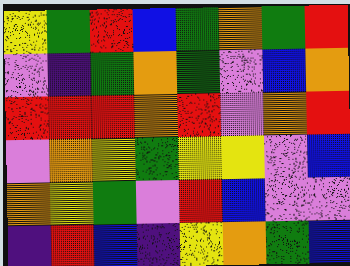[["yellow", "green", "red", "blue", "green", "orange", "green", "red"], ["violet", "indigo", "green", "orange", "green", "violet", "blue", "orange"], ["red", "red", "red", "orange", "red", "violet", "orange", "red"], ["violet", "orange", "yellow", "green", "yellow", "yellow", "violet", "blue"], ["orange", "yellow", "green", "violet", "red", "blue", "violet", "violet"], ["indigo", "red", "blue", "indigo", "yellow", "orange", "green", "blue"]]